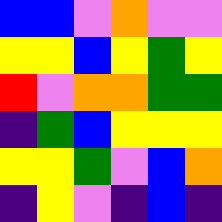[["blue", "blue", "violet", "orange", "violet", "violet"], ["yellow", "yellow", "blue", "yellow", "green", "yellow"], ["red", "violet", "orange", "orange", "green", "green"], ["indigo", "green", "blue", "yellow", "yellow", "yellow"], ["yellow", "yellow", "green", "violet", "blue", "orange"], ["indigo", "yellow", "violet", "indigo", "blue", "indigo"]]